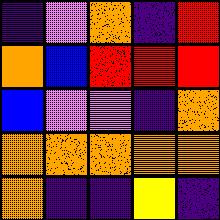[["indigo", "violet", "orange", "indigo", "red"], ["orange", "blue", "red", "red", "red"], ["blue", "violet", "violet", "indigo", "orange"], ["orange", "orange", "orange", "orange", "orange"], ["orange", "indigo", "indigo", "yellow", "indigo"]]